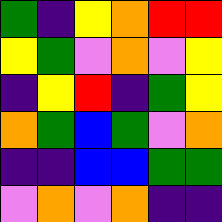[["green", "indigo", "yellow", "orange", "red", "red"], ["yellow", "green", "violet", "orange", "violet", "yellow"], ["indigo", "yellow", "red", "indigo", "green", "yellow"], ["orange", "green", "blue", "green", "violet", "orange"], ["indigo", "indigo", "blue", "blue", "green", "green"], ["violet", "orange", "violet", "orange", "indigo", "indigo"]]